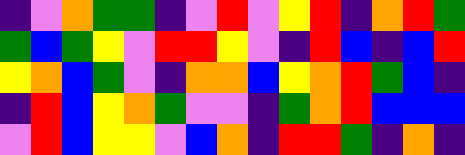[["indigo", "violet", "orange", "green", "green", "indigo", "violet", "red", "violet", "yellow", "red", "indigo", "orange", "red", "green"], ["green", "blue", "green", "yellow", "violet", "red", "red", "yellow", "violet", "indigo", "red", "blue", "indigo", "blue", "red"], ["yellow", "orange", "blue", "green", "violet", "indigo", "orange", "orange", "blue", "yellow", "orange", "red", "green", "blue", "indigo"], ["indigo", "red", "blue", "yellow", "orange", "green", "violet", "violet", "indigo", "green", "orange", "red", "blue", "blue", "blue"], ["violet", "red", "blue", "yellow", "yellow", "violet", "blue", "orange", "indigo", "red", "red", "green", "indigo", "orange", "indigo"]]